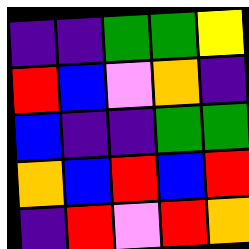[["indigo", "indigo", "green", "green", "yellow"], ["red", "blue", "violet", "orange", "indigo"], ["blue", "indigo", "indigo", "green", "green"], ["orange", "blue", "red", "blue", "red"], ["indigo", "red", "violet", "red", "orange"]]